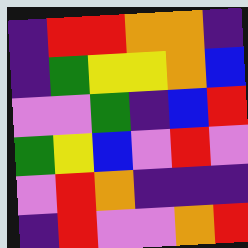[["indigo", "red", "red", "orange", "orange", "indigo"], ["indigo", "green", "yellow", "yellow", "orange", "blue"], ["violet", "violet", "green", "indigo", "blue", "red"], ["green", "yellow", "blue", "violet", "red", "violet"], ["violet", "red", "orange", "indigo", "indigo", "indigo"], ["indigo", "red", "violet", "violet", "orange", "red"]]